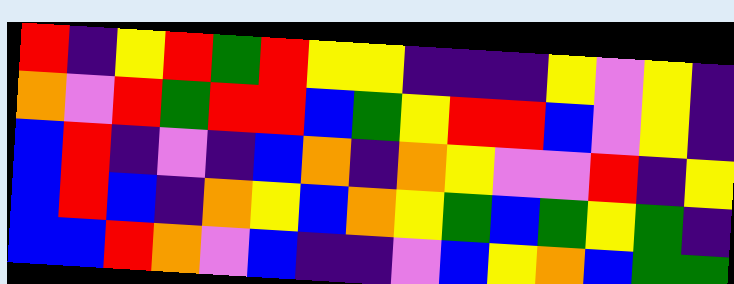[["red", "indigo", "yellow", "red", "green", "red", "yellow", "yellow", "indigo", "indigo", "indigo", "yellow", "violet", "yellow", "indigo"], ["orange", "violet", "red", "green", "red", "red", "blue", "green", "yellow", "red", "red", "blue", "violet", "yellow", "indigo"], ["blue", "red", "indigo", "violet", "indigo", "blue", "orange", "indigo", "orange", "yellow", "violet", "violet", "red", "indigo", "yellow"], ["blue", "red", "blue", "indigo", "orange", "yellow", "blue", "orange", "yellow", "green", "blue", "green", "yellow", "green", "indigo"], ["blue", "blue", "red", "orange", "violet", "blue", "indigo", "indigo", "violet", "blue", "yellow", "orange", "blue", "green", "green"]]